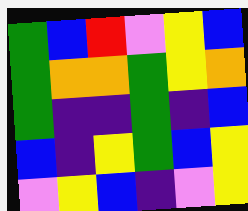[["green", "blue", "red", "violet", "yellow", "blue"], ["green", "orange", "orange", "green", "yellow", "orange"], ["green", "indigo", "indigo", "green", "indigo", "blue"], ["blue", "indigo", "yellow", "green", "blue", "yellow"], ["violet", "yellow", "blue", "indigo", "violet", "yellow"]]